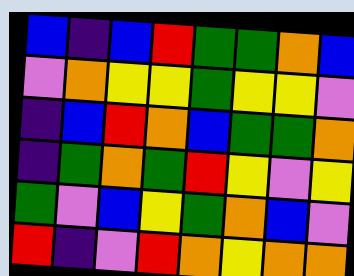[["blue", "indigo", "blue", "red", "green", "green", "orange", "blue"], ["violet", "orange", "yellow", "yellow", "green", "yellow", "yellow", "violet"], ["indigo", "blue", "red", "orange", "blue", "green", "green", "orange"], ["indigo", "green", "orange", "green", "red", "yellow", "violet", "yellow"], ["green", "violet", "blue", "yellow", "green", "orange", "blue", "violet"], ["red", "indigo", "violet", "red", "orange", "yellow", "orange", "orange"]]